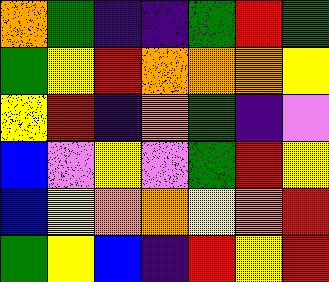[["orange", "green", "indigo", "indigo", "green", "red", "green"], ["green", "yellow", "red", "orange", "orange", "orange", "yellow"], ["yellow", "red", "indigo", "orange", "green", "indigo", "violet"], ["blue", "violet", "yellow", "violet", "green", "red", "yellow"], ["blue", "yellow", "orange", "orange", "yellow", "orange", "red"], ["green", "yellow", "blue", "indigo", "red", "yellow", "red"]]